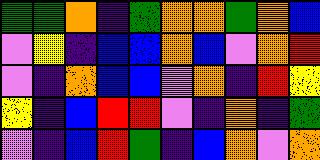[["green", "green", "orange", "indigo", "green", "orange", "orange", "green", "orange", "blue"], ["violet", "yellow", "indigo", "blue", "blue", "orange", "blue", "violet", "orange", "red"], ["violet", "indigo", "orange", "blue", "blue", "violet", "orange", "indigo", "red", "yellow"], ["yellow", "indigo", "blue", "red", "red", "violet", "indigo", "orange", "indigo", "green"], ["violet", "indigo", "blue", "red", "green", "indigo", "blue", "orange", "violet", "orange"]]